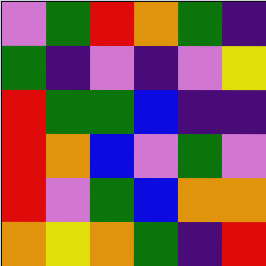[["violet", "green", "red", "orange", "green", "indigo"], ["green", "indigo", "violet", "indigo", "violet", "yellow"], ["red", "green", "green", "blue", "indigo", "indigo"], ["red", "orange", "blue", "violet", "green", "violet"], ["red", "violet", "green", "blue", "orange", "orange"], ["orange", "yellow", "orange", "green", "indigo", "red"]]